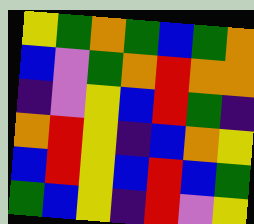[["yellow", "green", "orange", "green", "blue", "green", "orange"], ["blue", "violet", "green", "orange", "red", "orange", "orange"], ["indigo", "violet", "yellow", "blue", "red", "green", "indigo"], ["orange", "red", "yellow", "indigo", "blue", "orange", "yellow"], ["blue", "red", "yellow", "blue", "red", "blue", "green"], ["green", "blue", "yellow", "indigo", "red", "violet", "yellow"]]